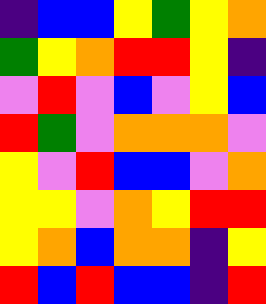[["indigo", "blue", "blue", "yellow", "green", "yellow", "orange"], ["green", "yellow", "orange", "red", "red", "yellow", "indigo"], ["violet", "red", "violet", "blue", "violet", "yellow", "blue"], ["red", "green", "violet", "orange", "orange", "orange", "violet"], ["yellow", "violet", "red", "blue", "blue", "violet", "orange"], ["yellow", "yellow", "violet", "orange", "yellow", "red", "red"], ["yellow", "orange", "blue", "orange", "orange", "indigo", "yellow"], ["red", "blue", "red", "blue", "blue", "indigo", "red"]]